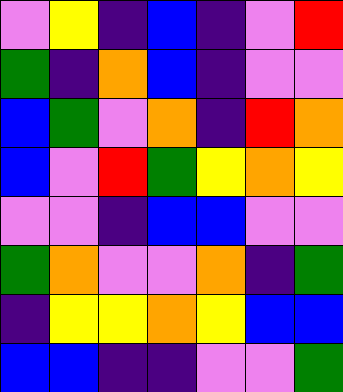[["violet", "yellow", "indigo", "blue", "indigo", "violet", "red"], ["green", "indigo", "orange", "blue", "indigo", "violet", "violet"], ["blue", "green", "violet", "orange", "indigo", "red", "orange"], ["blue", "violet", "red", "green", "yellow", "orange", "yellow"], ["violet", "violet", "indigo", "blue", "blue", "violet", "violet"], ["green", "orange", "violet", "violet", "orange", "indigo", "green"], ["indigo", "yellow", "yellow", "orange", "yellow", "blue", "blue"], ["blue", "blue", "indigo", "indigo", "violet", "violet", "green"]]